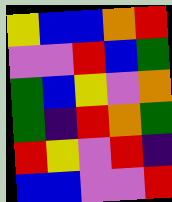[["yellow", "blue", "blue", "orange", "red"], ["violet", "violet", "red", "blue", "green"], ["green", "blue", "yellow", "violet", "orange"], ["green", "indigo", "red", "orange", "green"], ["red", "yellow", "violet", "red", "indigo"], ["blue", "blue", "violet", "violet", "red"]]